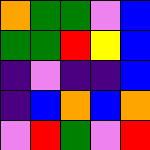[["orange", "green", "green", "violet", "blue"], ["green", "green", "red", "yellow", "blue"], ["indigo", "violet", "indigo", "indigo", "blue"], ["indigo", "blue", "orange", "blue", "orange"], ["violet", "red", "green", "violet", "red"]]